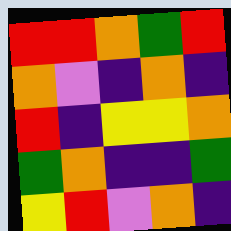[["red", "red", "orange", "green", "red"], ["orange", "violet", "indigo", "orange", "indigo"], ["red", "indigo", "yellow", "yellow", "orange"], ["green", "orange", "indigo", "indigo", "green"], ["yellow", "red", "violet", "orange", "indigo"]]